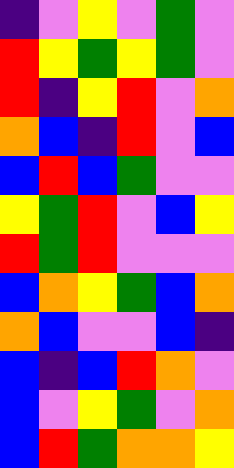[["indigo", "violet", "yellow", "violet", "green", "violet"], ["red", "yellow", "green", "yellow", "green", "violet"], ["red", "indigo", "yellow", "red", "violet", "orange"], ["orange", "blue", "indigo", "red", "violet", "blue"], ["blue", "red", "blue", "green", "violet", "violet"], ["yellow", "green", "red", "violet", "blue", "yellow"], ["red", "green", "red", "violet", "violet", "violet"], ["blue", "orange", "yellow", "green", "blue", "orange"], ["orange", "blue", "violet", "violet", "blue", "indigo"], ["blue", "indigo", "blue", "red", "orange", "violet"], ["blue", "violet", "yellow", "green", "violet", "orange"], ["blue", "red", "green", "orange", "orange", "yellow"]]